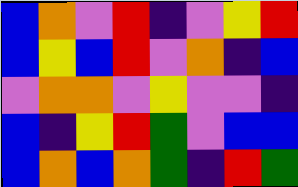[["blue", "orange", "violet", "red", "indigo", "violet", "yellow", "red"], ["blue", "yellow", "blue", "red", "violet", "orange", "indigo", "blue"], ["violet", "orange", "orange", "violet", "yellow", "violet", "violet", "indigo"], ["blue", "indigo", "yellow", "red", "green", "violet", "blue", "blue"], ["blue", "orange", "blue", "orange", "green", "indigo", "red", "green"]]